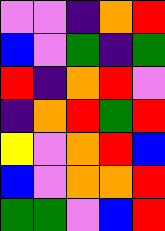[["violet", "violet", "indigo", "orange", "red"], ["blue", "violet", "green", "indigo", "green"], ["red", "indigo", "orange", "red", "violet"], ["indigo", "orange", "red", "green", "red"], ["yellow", "violet", "orange", "red", "blue"], ["blue", "violet", "orange", "orange", "red"], ["green", "green", "violet", "blue", "red"]]